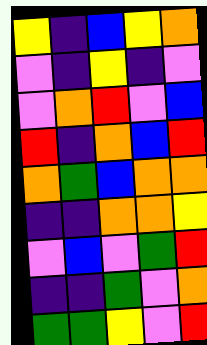[["yellow", "indigo", "blue", "yellow", "orange"], ["violet", "indigo", "yellow", "indigo", "violet"], ["violet", "orange", "red", "violet", "blue"], ["red", "indigo", "orange", "blue", "red"], ["orange", "green", "blue", "orange", "orange"], ["indigo", "indigo", "orange", "orange", "yellow"], ["violet", "blue", "violet", "green", "red"], ["indigo", "indigo", "green", "violet", "orange"], ["green", "green", "yellow", "violet", "red"]]